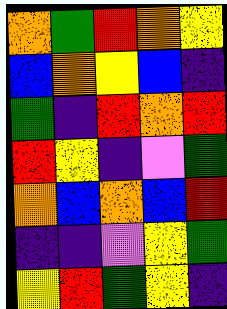[["orange", "green", "red", "orange", "yellow"], ["blue", "orange", "yellow", "blue", "indigo"], ["green", "indigo", "red", "orange", "red"], ["red", "yellow", "indigo", "violet", "green"], ["orange", "blue", "orange", "blue", "red"], ["indigo", "indigo", "violet", "yellow", "green"], ["yellow", "red", "green", "yellow", "indigo"]]